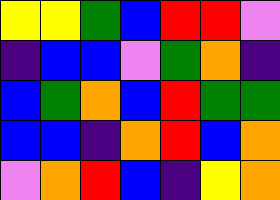[["yellow", "yellow", "green", "blue", "red", "red", "violet"], ["indigo", "blue", "blue", "violet", "green", "orange", "indigo"], ["blue", "green", "orange", "blue", "red", "green", "green"], ["blue", "blue", "indigo", "orange", "red", "blue", "orange"], ["violet", "orange", "red", "blue", "indigo", "yellow", "orange"]]